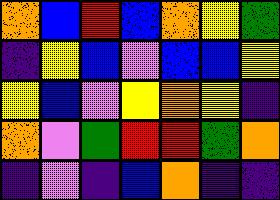[["orange", "blue", "red", "blue", "orange", "yellow", "green"], ["indigo", "yellow", "blue", "violet", "blue", "blue", "yellow"], ["yellow", "blue", "violet", "yellow", "orange", "yellow", "indigo"], ["orange", "violet", "green", "red", "red", "green", "orange"], ["indigo", "violet", "indigo", "blue", "orange", "indigo", "indigo"]]